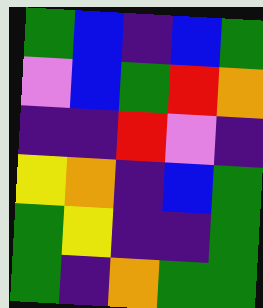[["green", "blue", "indigo", "blue", "green"], ["violet", "blue", "green", "red", "orange"], ["indigo", "indigo", "red", "violet", "indigo"], ["yellow", "orange", "indigo", "blue", "green"], ["green", "yellow", "indigo", "indigo", "green"], ["green", "indigo", "orange", "green", "green"]]